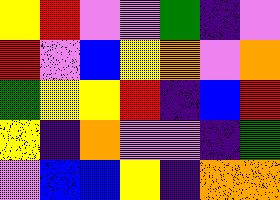[["yellow", "red", "violet", "violet", "green", "indigo", "violet"], ["red", "violet", "blue", "yellow", "orange", "violet", "orange"], ["green", "yellow", "yellow", "red", "indigo", "blue", "red"], ["yellow", "indigo", "orange", "violet", "violet", "indigo", "green"], ["violet", "blue", "blue", "yellow", "indigo", "orange", "orange"]]